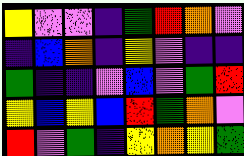[["yellow", "violet", "violet", "indigo", "green", "red", "orange", "violet"], ["indigo", "blue", "orange", "indigo", "yellow", "violet", "indigo", "indigo"], ["green", "indigo", "indigo", "violet", "blue", "violet", "green", "red"], ["yellow", "blue", "yellow", "blue", "red", "green", "orange", "violet"], ["red", "violet", "green", "indigo", "yellow", "orange", "yellow", "green"]]